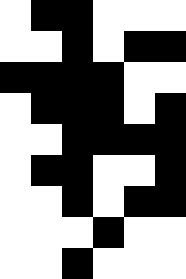[["white", "black", "black", "white", "white", "white"], ["white", "white", "black", "white", "black", "black"], ["black", "black", "black", "black", "white", "white"], ["white", "black", "black", "black", "white", "black"], ["white", "white", "black", "black", "black", "black"], ["white", "black", "black", "white", "white", "black"], ["white", "white", "black", "white", "black", "black"], ["white", "white", "white", "black", "white", "white"], ["white", "white", "black", "white", "white", "white"]]